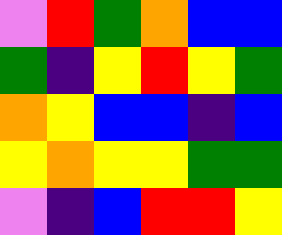[["violet", "red", "green", "orange", "blue", "blue"], ["green", "indigo", "yellow", "red", "yellow", "green"], ["orange", "yellow", "blue", "blue", "indigo", "blue"], ["yellow", "orange", "yellow", "yellow", "green", "green"], ["violet", "indigo", "blue", "red", "red", "yellow"]]